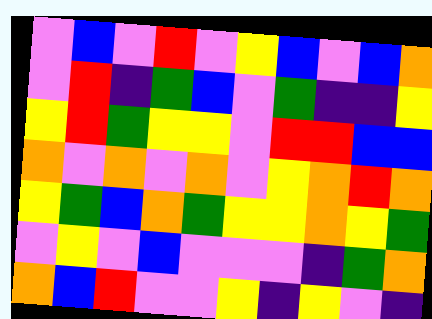[["violet", "blue", "violet", "red", "violet", "yellow", "blue", "violet", "blue", "orange"], ["violet", "red", "indigo", "green", "blue", "violet", "green", "indigo", "indigo", "yellow"], ["yellow", "red", "green", "yellow", "yellow", "violet", "red", "red", "blue", "blue"], ["orange", "violet", "orange", "violet", "orange", "violet", "yellow", "orange", "red", "orange"], ["yellow", "green", "blue", "orange", "green", "yellow", "yellow", "orange", "yellow", "green"], ["violet", "yellow", "violet", "blue", "violet", "violet", "violet", "indigo", "green", "orange"], ["orange", "blue", "red", "violet", "violet", "yellow", "indigo", "yellow", "violet", "indigo"]]